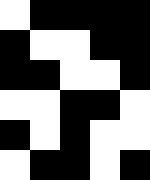[["white", "black", "black", "black", "black"], ["black", "white", "white", "black", "black"], ["black", "black", "white", "white", "black"], ["white", "white", "black", "black", "white"], ["black", "white", "black", "white", "white"], ["white", "black", "black", "white", "black"]]